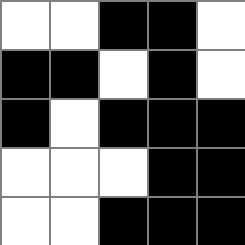[["white", "white", "black", "black", "white"], ["black", "black", "white", "black", "white"], ["black", "white", "black", "black", "black"], ["white", "white", "white", "black", "black"], ["white", "white", "black", "black", "black"]]